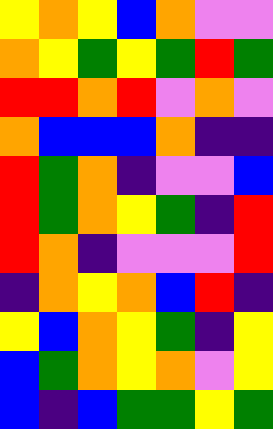[["yellow", "orange", "yellow", "blue", "orange", "violet", "violet"], ["orange", "yellow", "green", "yellow", "green", "red", "green"], ["red", "red", "orange", "red", "violet", "orange", "violet"], ["orange", "blue", "blue", "blue", "orange", "indigo", "indigo"], ["red", "green", "orange", "indigo", "violet", "violet", "blue"], ["red", "green", "orange", "yellow", "green", "indigo", "red"], ["red", "orange", "indigo", "violet", "violet", "violet", "red"], ["indigo", "orange", "yellow", "orange", "blue", "red", "indigo"], ["yellow", "blue", "orange", "yellow", "green", "indigo", "yellow"], ["blue", "green", "orange", "yellow", "orange", "violet", "yellow"], ["blue", "indigo", "blue", "green", "green", "yellow", "green"]]